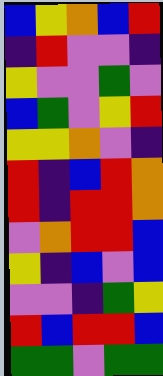[["blue", "yellow", "orange", "blue", "red"], ["indigo", "red", "violet", "violet", "indigo"], ["yellow", "violet", "violet", "green", "violet"], ["blue", "green", "violet", "yellow", "red"], ["yellow", "yellow", "orange", "violet", "indigo"], ["red", "indigo", "blue", "red", "orange"], ["red", "indigo", "red", "red", "orange"], ["violet", "orange", "red", "red", "blue"], ["yellow", "indigo", "blue", "violet", "blue"], ["violet", "violet", "indigo", "green", "yellow"], ["red", "blue", "red", "red", "blue"], ["green", "green", "violet", "green", "green"]]